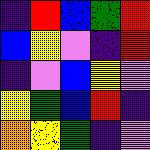[["indigo", "red", "blue", "green", "red"], ["blue", "yellow", "violet", "indigo", "red"], ["indigo", "violet", "blue", "yellow", "violet"], ["yellow", "green", "blue", "red", "indigo"], ["orange", "yellow", "green", "indigo", "violet"]]